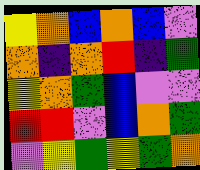[["yellow", "orange", "blue", "orange", "blue", "violet"], ["orange", "indigo", "orange", "red", "indigo", "green"], ["yellow", "orange", "green", "blue", "violet", "violet"], ["red", "red", "violet", "blue", "orange", "green"], ["violet", "yellow", "green", "yellow", "green", "orange"]]